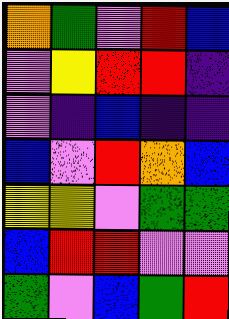[["orange", "green", "violet", "red", "blue"], ["violet", "yellow", "red", "red", "indigo"], ["violet", "indigo", "blue", "indigo", "indigo"], ["blue", "violet", "red", "orange", "blue"], ["yellow", "yellow", "violet", "green", "green"], ["blue", "red", "red", "violet", "violet"], ["green", "violet", "blue", "green", "red"]]